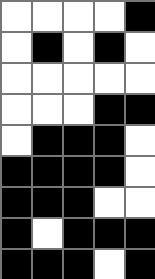[["white", "white", "white", "white", "black"], ["white", "black", "white", "black", "white"], ["white", "white", "white", "white", "white"], ["white", "white", "white", "black", "black"], ["white", "black", "black", "black", "white"], ["black", "black", "black", "black", "white"], ["black", "black", "black", "white", "white"], ["black", "white", "black", "black", "black"], ["black", "black", "black", "white", "black"]]